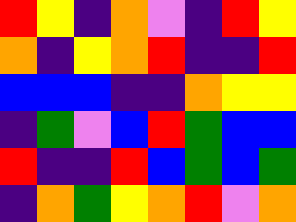[["red", "yellow", "indigo", "orange", "violet", "indigo", "red", "yellow"], ["orange", "indigo", "yellow", "orange", "red", "indigo", "indigo", "red"], ["blue", "blue", "blue", "indigo", "indigo", "orange", "yellow", "yellow"], ["indigo", "green", "violet", "blue", "red", "green", "blue", "blue"], ["red", "indigo", "indigo", "red", "blue", "green", "blue", "green"], ["indigo", "orange", "green", "yellow", "orange", "red", "violet", "orange"]]